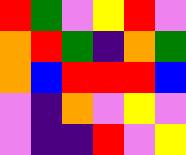[["red", "green", "violet", "yellow", "red", "violet"], ["orange", "red", "green", "indigo", "orange", "green"], ["orange", "blue", "red", "red", "red", "blue"], ["violet", "indigo", "orange", "violet", "yellow", "violet"], ["violet", "indigo", "indigo", "red", "violet", "yellow"]]